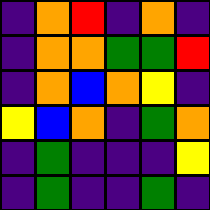[["indigo", "orange", "red", "indigo", "orange", "indigo"], ["indigo", "orange", "orange", "green", "green", "red"], ["indigo", "orange", "blue", "orange", "yellow", "indigo"], ["yellow", "blue", "orange", "indigo", "green", "orange"], ["indigo", "green", "indigo", "indigo", "indigo", "yellow"], ["indigo", "green", "indigo", "indigo", "green", "indigo"]]